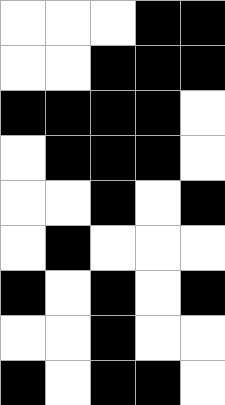[["white", "white", "white", "black", "black"], ["white", "white", "black", "black", "black"], ["black", "black", "black", "black", "white"], ["white", "black", "black", "black", "white"], ["white", "white", "black", "white", "black"], ["white", "black", "white", "white", "white"], ["black", "white", "black", "white", "black"], ["white", "white", "black", "white", "white"], ["black", "white", "black", "black", "white"]]